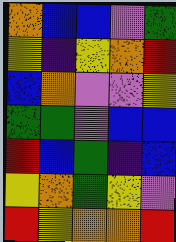[["orange", "blue", "blue", "violet", "green"], ["yellow", "indigo", "yellow", "orange", "red"], ["blue", "orange", "violet", "violet", "yellow"], ["green", "green", "violet", "blue", "blue"], ["red", "blue", "green", "indigo", "blue"], ["yellow", "orange", "green", "yellow", "violet"], ["red", "yellow", "orange", "orange", "red"]]